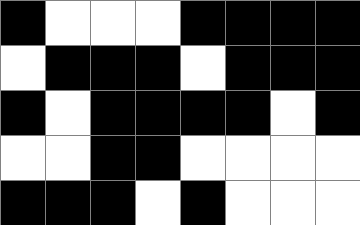[["black", "white", "white", "white", "black", "black", "black", "black"], ["white", "black", "black", "black", "white", "black", "black", "black"], ["black", "white", "black", "black", "black", "black", "white", "black"], ["white", "white", "black", "black", "white", "white", "white", "white"], ["black", "black", "black", "white", "black", "white", "white", "white"]]